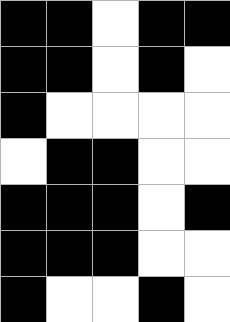[["black", "black", "white", "black", "black"], ["black", "black", "white", "black", "white"], ["black", "white", "white", "white", "white"], ["white", "black", "black", "white", "white"], ["black", "black", "black", "white", "black"], ["black", "black", "black", "white", "white"], ["black", "white", "white", "black", "white"]]